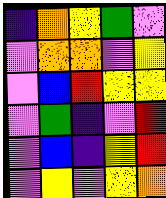[["indigo", "orange", "yellow", "green", "violet"], ["violet", "orange", "orange", "violet", "yellow"], ["violet", "blue", "red", "yellow", "yellow"], ["violet", "green", "indigo", "violet", "red"], ["violet", "blue", "indigo", "yellow", "red"], ["violet", "yellow", "violet", "yellow", "orange"]]